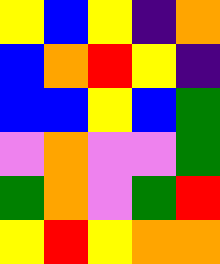[["yellow", "blue", "yellow", "indigo", "orange"], ["blue", "orange", "red", "yellow", "indigo"], ["blue", "blue", "yellow", "blue", "green"], ["violet", "orange", "violet", "violet", "green"], ["green", "orange", "violet", "green", "red"], ["yellow", "red", "yellow", "orange", "orange"]]